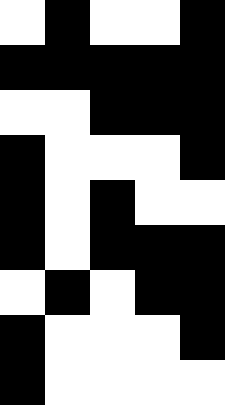[["white", "black", "white", "white", "black"], ["black", "black", "black", "black", "black"], ["white", "white", "black", "black", "black"], ["black", "white", "white", "white", "black"], ["black", "white", "black", "white", "white"], ["black", "white", "black", "black", "black"], ["white", "black", "white", "black", "black"], ["black", "white", "white", "white", "black"], ["black", "white", "white", "white", "white"]]